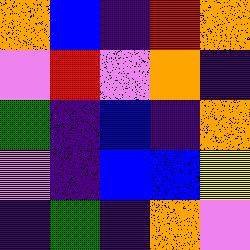[["orange", "blue", "indigo", "red", "orange"], ["violet", "red", "violet", "orange", "indigo"], ["green", "indigo", "blue", "indigo", "orange"], ["violet", "indigo", "blue", "blue", "yellow"], ["indigo", "green", "indigo", "orange", "violet"]]